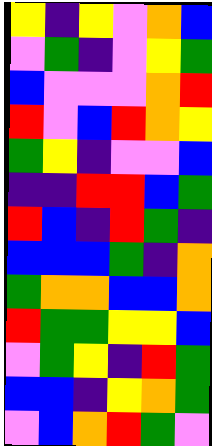[["yellow", "indigo", "yellow", "violet", "orange", "blue"], ["violet", "green", "indigo", "violet", "yellow", "green"], ["blue", "violet", "violet", "violet", "orange", "red"], ["red", "violet", "blue", "red", "orange", "yellow"], ["green", "yellow", "indigo", "violet", "violet", "blue"], ["indigo", "indigo", "red", "red", "blue", "green"], ["red", "blue", "indigo", "red", "green", "indigo"], ["blue", "blue", "blue", "green", "indigo", "orange"], ["green", "orange", "orange", "blue", "blue", "orange"], ["red", "green", "green", "yellow", "yellow", "blue"], ["violet", "green", "yellow", "indigo", "red", "green"], ["blue", "blue", "indigo", "yellow", "orange", "green"], ["violet", "blue", "orange", "red", "green", "violet"]]